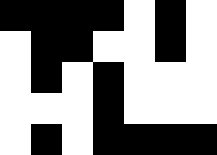[["black", "black", "black", "black", "white", "black", "white"], ["white", "black", "black", "white", "white", "black", "white"], ["white", "black", "white", "black", "white", "white", "white"], ["white", "white", "white", "black", "white", "white", "white"], ["white", "black", "white", "black", "black", "black", "black"]]